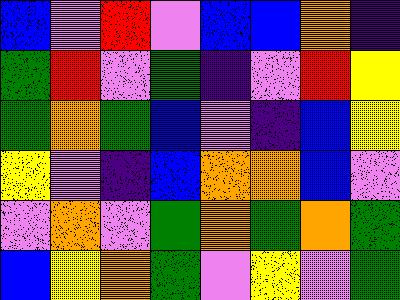[["blue", "violet", "red", "violet", "blue", "blue", "orange", "indigo"], ["green", "red", "violet", "green", "indigo", "violet", "red", "yellow"], ["green", "orange", "green", "blue", "violet", "indigo", "blue", "yellow"], ["yellow", "violet", "indigo", "blue", "orange", "orange", "blue", "violet"], ["violet", "orange", "violet", "green", "orange", "green", "orange", "green"], ["blue", "yellow", "orange", "green", "violet", "yellow", "violet", "green"]]